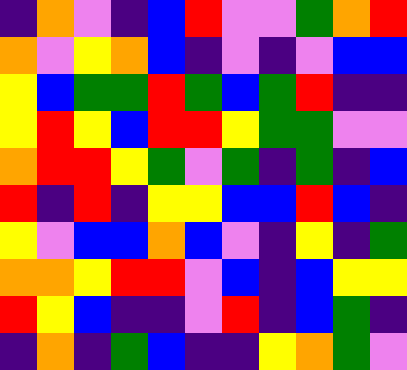[["indigo", "orange", "violet", "indigo", "blue", "red", "violet", "violet", "green", "orange", "red"], ["orange", "violet", "yellow", "orange", "blue", "indigo", "violet", "indigo", "violet", "blue", "blue"], ["yellow", "blue", "green", "green", "red", "green", "blue", "green", "red", "indigo", "indigo"], ["yellow", "red", "yellow", "blue", "red", "red", "yellow", "green", "green", "violet", "violet"], ["orange", "red", "red", "yellow", "green", "violet", "green", "indigo", "green", "indigo", "blue"], ["red", "indigo", "red", "indigo", "yellow", "yellow", "blue", "blue", "red", "blue", "indigo"], ["yellow", "violet", "blue", "blue", "orange", "blue", "violet", "indigo", "yellow", "indigo", "green"], ["orange", "orange", "yellow", "red", "red", "violet", "blue", "indigo", "blue", "yellow", "yellow"], ["red", "yellow", "blue", "indigo", "indigo", "violet", "red", "indigo", "blue", "green", "indigo"], ["indigo", "orange", "indigo", "green", "blue", "indigo", "indigo", "yellow", "orange", "green", "violet"]]